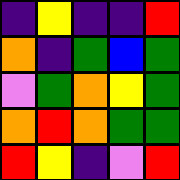[["indigo", "yellow", "indigo", "indigo", "red"], ["orange", "indigo", "green", "blue", "green"], ["violet", "green", "orange", "yellow", "green"], ["orange", "red", "orange", "green", "green"], ["red", "yellow", "indigo", "violet", "red"]]